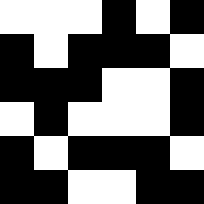[["white", "white", "white", "black", "white", "black"], ["black", "white", "black", "black", "black", "white"], ["black", "black", "black", "white", "white", "black"], ["white", "black", "white", "white", "white", "black"], ["black", "white", "black", "black", "black", "white"], ["black", "black", "white", "white", "black", "black"]]